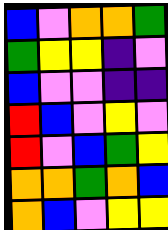[["blue", "violet", "orange", "orange", "green"], ["green", "yellow", "yellow", "indigo", "violet"], ["blue", "violet", "violet", "indigo", "indigo"], ["red", "blue", "violet", "yellow", "violet"], ["red", "violet", "blue", "green", "yellow"], ["orange", "orange", "green", "orange", "blue"], ["orange", "blue", "violet", "yellow", "yellow"]]